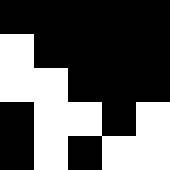[["black", "black", "black", "black", "black"], ["white", "black", "black", "black", "black"], ["white", "white", "black", "black", "black"], ["black", "white", "white", "black", "white"], ["black", "white", "black", "white", "white"]]